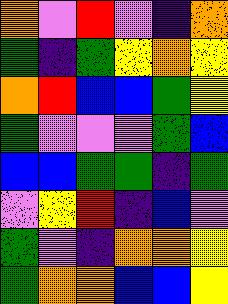[["orange", "violet", "red", "violet", "indigo", "orange"], ["green", "indigo", "green", "yellow", "orange", "yellow"], ["orange", "red", "blue", "blue", "green", "yellow"], ["green", "violet", "violet", "violet", "green", "blue"], ["blue", "blue", "green", "green", "indigo", "green"], ["violet", "yellow", "red", "indigo", "blue", "violet"], ["green", "violet", "indigo", "orange", "orange", "yellow"], ["green", "orange", "orange", "blue", "blue", "yellow"]]